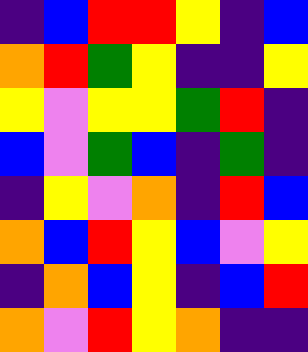[["indigo", "blue", "red", "red", "yellow", "indigo", "blue"], ["orange", "red", "green", "yellow", "indigo", "indigo", "yellow"], ["yellow", "violet", "yellow", "yellow", "green", "red", "indigo"], ["blue", "violet", "green", "blue", "indigo", "green", "indigo"], ["indigo", "yellow", "violet", "orange", "indigo", "red", "blue"], ["orange", "blue", "red", "yellow", "blue", "violet", "yellow"], ["indigo", "orange", "blue", "yellow", "indigo", "blue", "red"], ["orange", "violet", "red", "yellow", "orange", "indigo", "indigo"]]